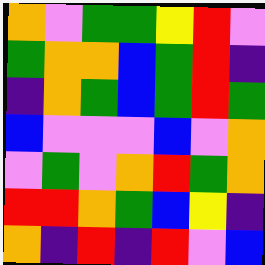[["orange", "violet", "green", "green", "yellow", "red", "violet"], ["green", "orange", "orange", "blue", "green", "red", "indigo"], ["indigo", "orange", "green", "blue", "green", "red", "green"], ["blue", "violet", "violet", "violet", "blue", "violet", "orange"], ["violet", "green", "violet", "orange", "red", "green", "orange"], ["red", "red", "orange", "green", "blue", "yellow", "indigo"], ["orange", "indigo", "red", "indigo", "red", "violet", "blue"]]